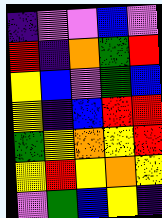[["indigo", "violet", "violet", "blue", "violet"], ["red", "indigo", "orange", "green", "red"], ["yellow", "blue", "violet", "green", "blue"], ["yellow", "indigo", "blue", "red", "red"], ["green", "yellow", "orange", "yellow", "red"], ["yellow", "red", "yellow", "orange", "yellow"], ["violet", "green", "blue", "yellow", "indigo"]]